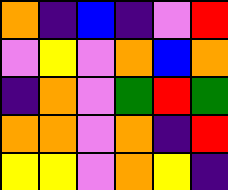[["orange", "indigo", "blue", "indigo", "violet", "red"], ["violet", "yellow", "violet", "orange", "blue", "orange"], ["indigo", "orange", "violet", "green", "red", "green"], ["orange", "orange", "violet", "orange", "indigo", "red"], ["yellow", "yellow", "violet", "orange", "yellow", "indigo"]]